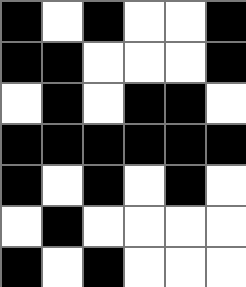[["black", "white", "black", "white", "white", "black"], ["black", "black", "white", "white", "white", "black"], ["white", "black", "white", "black", "black", "white"], ["black", "black", "black", "black", "black", "black"], ["black", "white", "black", "white", "black", "white"], ["white", "black", "white", "white", "white", "white"], ["black", "white", "black", "white", "white", "white"]]